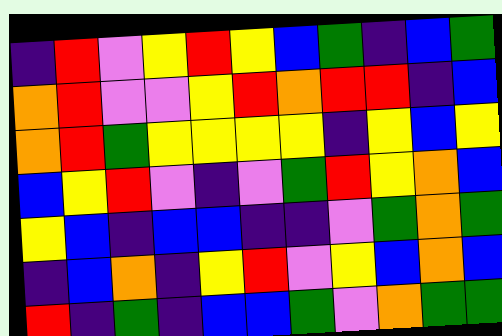[["indigo", "red", "violet", "yellow", "red", "yellow", "blue", "green", "indigo", "blue", "green"], ["orange", "red", "violet", "violet", "yellow", "red", "orange", "red", "red", "indigo", "blue"], ["orange", "red", "green", "yellow", "yellow", "yellow", "yellow", "indigo", "yellow", "blue", "yellow"], ["blue", "yellow", "red", "violet", "indigo", "violet", "green", "red", "yellow", "orange", "blue"], ["yellow", "blue", "indigo", "blue", "blue", "indigo", "indigo", "violet", "green", "orange", "green"], ["indigo", "blue", "orange", "indigo", "yellow", "red", "violet", "yellow", "blue", "orange", "blue"], ["red", "indigo", "green", "indigo", "blue", "blue", "green", "violet", "orange", "green", "green"]]